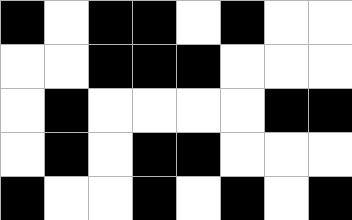[["black", "white", "black", "black", "white", "black", "white", "white"], ["white", "white", "black", "black", "black", "white", "white", "white"], ["white", "black", "white", "white", "white", "white", "black", "black"], ["white", "black", "white", "black", "black", "white", "white", "white"], ["black", "white", "white", "black", "white", "black", "white", "black"]]